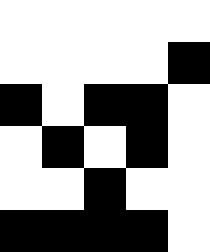[["white", "white", "white", "white", "white"], ["white", "white", "white", "white", "black"], ["black", "white", "black", "black", "white"], ["white", "black", "white", "black", "white"], ["white", "white", "black", "white", "white"], ["black", "black", "black", "black", "white"]]